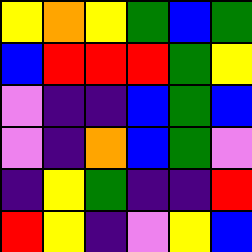[["yellow", "orange", "yellow", "green", "blue", "green"], ["blue", "red", "red", "red", "green", "yellow"], ["violet", "indigo", "indigo", "blue", "green", "blue"], ["violet", "indigo", "orange", "blue", "green", "violet"], ["indigo", "yellow", "green", "indigo", "indigo", "red"], ["red", "yellow", "indigo", "violet", "yellow", "blue"]]